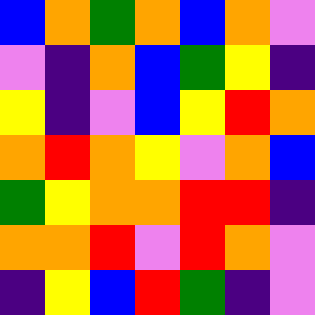[["blue", "orange", "green", "orange", "blue", "orange", "violet"], ["violet", "indigo", "orange", "blue", "green", "yellow", "indigo"], ["yellow", "indigo", "violet", "blue", "yellow", "red", "orange"], ["orange", "red", "orange", "yellow", "violet", "orange", "blue"], ["green", "yellow", "orange", "orange", "red", "red", "indigo"], ["orange", "orange", "red", "violet", "red", "orange", "violet"], ["indigo", "yellow", "blue", "red", "green", "indigo", "violet"]]